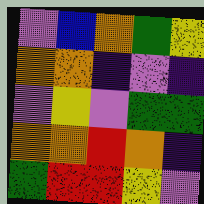[["violet", "blue", "orange", "green", "yellow"], ["orange", "orange", "indigo", "violet", "indigo"], ["violet", "yellow", "violet", "green", "green"], ["orange", "orange", "red", "orange", "indigo"], ["green", "red", "red", "yellow", "violet"]]